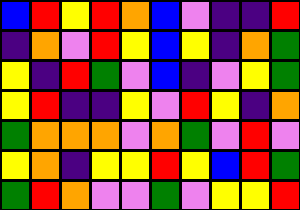[["blue", "red", "yellow", "red", "orange", "blue", "violet", "indigo", "indigo", "red"], ["indigo", "orange", "violet", "red", "yellow", "blue", "yellow", "indigo", "orange", "green"], ["yellow", "indigo", "red", "green", "violet", "blue", "indigo", "violet", "yellow", "green"], ["yellow", "red", "indigo", "indigo", "yellow", "violet", "red", "yellow", "indigo", "orange"], ["green", "orange", "orange", "orange", "violet", "orange", "green", "violet", "red", "violet"], ["yellow", "orange", "indigo", "yellow", "yellow", "red", "yellow", "blue", "red", "green"], ["green", "red", "orange", "violet", "violet", "green", "violet", "yellow", "yellow", "red"]]